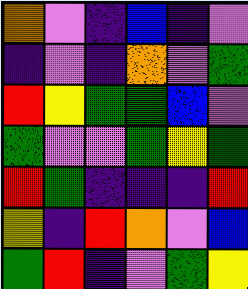[["orange", "violet", "indigo", "blue", "indigo", "violet"], ["indigo", "violet", "indigo", "orange", "violet", "green"], ["red", "yellow", "green", "green", "blue", "violet"], ["green", "violet", "violet", "green", "yellow", "green"], ["red", "green", "indigo", "indigo", "indigo", "red"], ["yellow", "indigo", "red", "orange", "violet", "blue"], ["green", "red", "indigo", "violet", "green", "yellow"]]